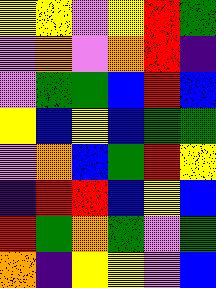[["yellow", "yellow", "violet", "yellow", "red", "green"], ["violet", "orange", "violet", "orange", "red", "indigo"], ["violet", "green", "green", "blue", "red", "blue"], ["yellow", "blue", "yellow", "blue", "green", "green"], ["violet", "orange", "blue", "green", "red", "yellow"], ["indigo", "red", "red", "blue", "yellow", "blue"], ["red", "green", "orange", "green", "violet", "green"], ["orange", "indigo", "yellow", "yellow", "violet", "blue"]]